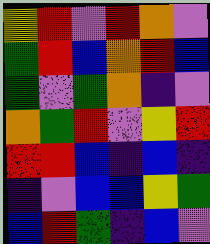[["yellow", "red", "violet", "red", "orange", "violet"], ["green", "red", "blue", "orange", "red", "blue"], ["green", "violet", "green", "orange", "indigo", "violet"], ["orange", "green", "red", "violet", "yellow", "red"], ["red", "red", "blue", "indigo", "blue", "indigo"], ["indigo", "violet", "blue", "blue", "yellow", "green"], ["blue", "red", "green", "indigo", "blue", "violet"]]